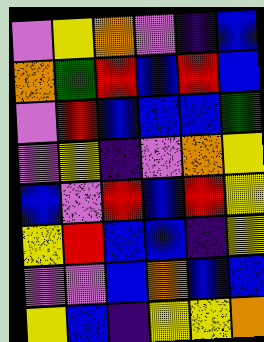[["violet", "yellow", "orange", "violet", "indigo", "blue"], ["orange", "green", "red", "blue", "red", "blue"], ["violet", "red", "blue", "blue", "blue", "green"], ["violet", "yellow", "indigo", "violet", "orange", "yellow"], ["blue", "violet", "red", "blue", "red", "yellow"], ["yellow", "red", "blue", "blue", "indigo", "yellow"], ["violet", "violet", "blue", "orange", "blue", "blue"], ["yellow", "blue", "indigo", "yellow", "yellow", "orange"]]